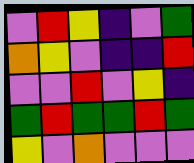[["violet", "red", "yellow", "indigo", "violet", "green"], ["orange", "yellow", "violet", "indigo", "indigo", "red"], ["violet", "violet", "red", "violet", "yellow", "indigo"], ["green", "red", "green", "green", "red", "green"], ["yellow", "violet", "orange", "violet", "violet", "violet"]]